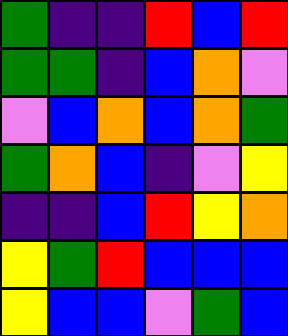[["green", "indigo", "indigo", "red", "blue", "red"], ["green", "green", "indigo", "blue", "orange", "violet"], ["violet", "blue", "orange", "blue", "orange", "green"], ["green", "orange", "blue", "indigo", "violet", "yellow"], ["indigo", "indigo", "blue", "red", "yellow", "orange"], ["yellow", "green", "red", "blue", "blue", "blue"], ["yellow", "blue", "blue", "violet", "green", "blue"]]